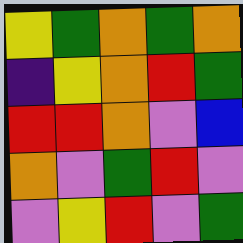[["yellow", "green", "orange", "green", "orange"], ["indigo", "yellow", "orange", "red", "green"], ["red", "red", "orange", "violet", "blue"], ["orange", "violet", "green", "red", "violet"], ["violet", "yellow", "red", "violet", "green"]]